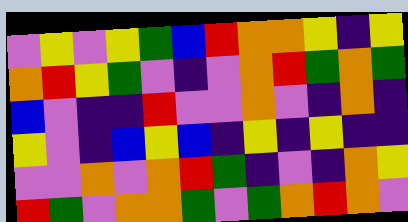[["violet", "yellow", "violet", "yellow", "green", "blue", "red", "orange", "orange", "yellow", "indigo", "yellow"], ["orange", "red", "yellow", "green", "violet", "indigo", "violet", "orange", "red", "green", "orange", "green"], ["blue", "violet", "indigo", "indigo", "red", "violet", "violet", "orange", "violet", "indigo", "orange", "indigo"], ["yellow", "violet", "indigo", "blue", "yellow", "blue", "indigo", "yellow", "indigo", "yellow", "indigo", "indigo"], ["violet", "violet", "orange", "violet", "orange", "red", "green", "indigo", "violet", "indigo", "orange", "yellow"], ["red", "green", "violet", "orange", "orange", "green", "violet", "green", "orange", "red", "orange", "violet"]]